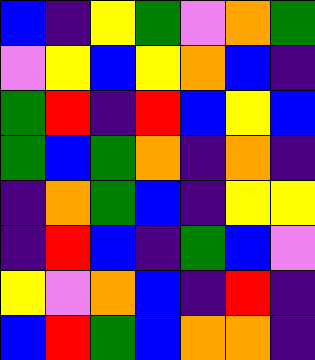[["blue", "indigo", "yellow", "green", "violet", "orange", "green"], ["violet", "yellow", "blue", "yellow", "orange", "blue", "indigo"], ["green", "red", "indigo", "red", "blue", "yellow", "blue"], ["green", "blue", "green", "orange", "indigo", "orange", "indigo"], ["indigo", "orange", "green", "blue", "indigo", "yellow", "yellow"], ["indigo", "red", "blue", "indigo", "green", "blue", "violet"], ["yellow", "violet", "orange", "blue", "indigo", "red", "indigo"], ["blue", "red", "green", "blue", "orange", "orange", "indigo"]]